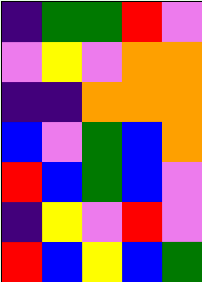[["indigo", "green", "green", "red", "violet"], ["violet", "yellow", "violet", "orange", "orange"], ["indigo", "indigo", "orange", "orange", "orange"], ["blue", "violet", "green", "blue", "orange"], ["red", "blue", "green", "blue", "violet"], ["indigo", "yellow", "violet", "red", "violet"], ["red", "blue", "yellow", "blue", "green"]]